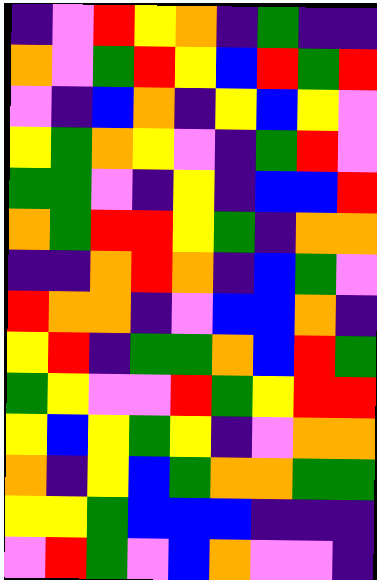[["indigo", "violet", "red", "yellow", "orange", "indigo", "green", "indigo", "indigo"], ["orange", "violet", "green", "red", "yellow", "blue", "red", "green", "red"], ["violet", "indigo", "blue", "orange", "indigo", "yellow", "blue", "yellow", "violet"], ["yellow", "green", "orange", "yellow", "violet", "indigo", "green", "red", "violet"], ["green", "green", "violet", "indigo", "yellow", "indigo", "blue", "blue", "red"], ["orange", "green", "red", "red", "yellow", "green", "indigo", "orange", "orange"], ["indigo", "indigo", "orange", "red", "orange", "indigo", "blue", "green", "violet"], ["red", "orange", "orange", "indigo", "violet", "blue", "blue", "orange", "indigo"], ["yellow", "red", "indigo", "green", "green", "orange", "blue", "red", "green"], ["green", "yellow", "violet", "violet", "red", "green", "yellow", "red", "red"], ["yellow", "blue", "yellow", "green", "yellow", "indigo", "violet", "orange", "orange"], ["orange", "indigo", "yellow", "blue", "green", "orange", "orange", "green", "green"], ["yellow", "yellow", "green", "blue", "blue", "blue", "indigo", "indigo", "indigo"], ["violet", "red", "green", "violet", "blue", "orange", "violet", "violet", "indigo"]]